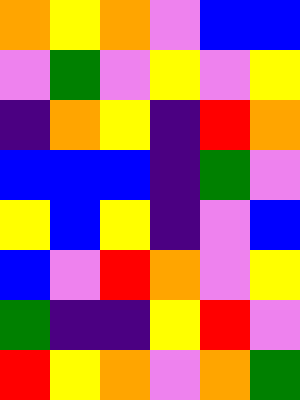[["orange", "yellow", "orange", "violet", "blue", "blue"], ["violet", "green", "violet", "yellow", "violet", "yellow"], ["indigo", "orange", "yellow", "indigo", "red", "orange"], ["blue", "blue", "blue", "indigo", "green", "violet"], ["yellow", "blue", "yellow", "indigo", "violet", "blue"], ["blue", "violet", "red", "orange", "violet", "yellow"], ["green", "indigo", "indigo", "yellow", "red", "violet"], ["red", "yellow", "orange", "violet", "orange", "green"]]